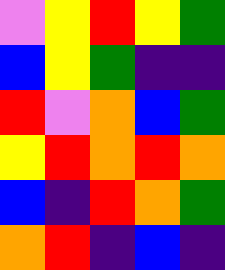[["violet", "yellow", "red", "yellow", "green"], ["blue", "yellow", "green", "indigo", "indigo"], ["red", "violet", "orange", "blue", "green"], ["yellow", "red", "orange", "red", "orange"], ["blue", "indigo", "red", "orange", "green"], ["orange", "red", "indigo", "blue", "indigo"]]